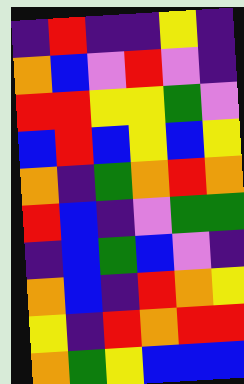[["indigo", "red", "indigo", "indigo", "yellow", "indigo"], ["orange", "blue", "violet", "red", "violet", "indigo"], ["red", "red", "yellow", "yellow", "green", "violet"], ["blue", "red", "blue", "yellow", "blue", "yellow"], ["orange", "indigo", "green", "orange", "red", "orange"], ["red", "blue", "indigo", "violet", "green", "green"], ["indigo", "blue", "green", "blue", "violet", "indigo"], ["orange", "blue", "indigo", "red", "orange", "yellow"], ["yellow", "indigo", "red", "orange", "red", "red"], ["orange", "green", "yellow", "blue", "blue", "blue"]]